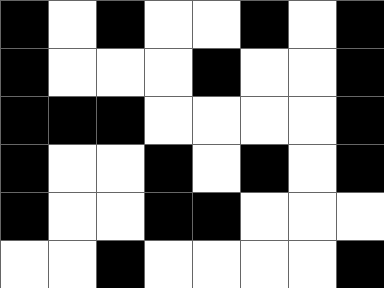[["black", "white", "black", "white", "white", "black", "white", "black"], ["black", "white", "white", "white", "black", "white", "white", "black"], ["black", "black", "black", "white", "white", "white", "white", "black"], ["black", "white", "white", "black", "white", "black", "white", "black"], ["black", "white", "white", "black", "black", "white", "white", "white"], ["white", "white", "black", "white", "white", "white", "white", "black"]]